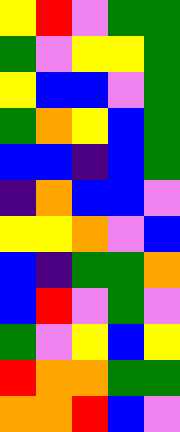[["yellow", "red", "violet", "green", "green"], ["green", "violet", "yellow", "yellow", "green"], ["yellow", "blue", "blue", "violet", "green"], ["green", "orange", "yellow", "blue", "green"], ["blue", "blue", "indigo", "blue", "green"], ["indigo", "orange", "blue", "blue", "violet"], ["yellow", "yellow", "orange", "violet", "blue"], ["blue", "indigo", "green", "green", "orange"], ["blue", "red", "violet", "green", "violet"], ["green", "violet", "yellow", "blue", "yellow"], ["red", "orange", "orange", "green", "green"], ["orange", "orange", "red", "blue", "violet"]]